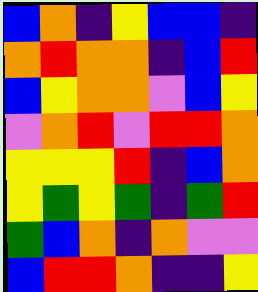[["blue", "orange", "indigo", "yellow", "blue", "blue", "indigo"], ["orange", "red", "orange", "orange", "indigo", "blue", "red"], ["blue", "yellow", "orange", "orange", "violet", "blue", "yellow"], ["violet", "orange", "red", "violet", "red", "red", "orange"], ["yellow", "yellow", "yellow", "red", "indigo", "blue", "orange"], ["yellow", "green", "yellow", "green", "indigo", "green", "red"], ["green", "blue", "orange", "indigo", "orange", "violet", "violet"], ["blue", "red", "red", "orange", "indigo", "indigo", "yellow"]]